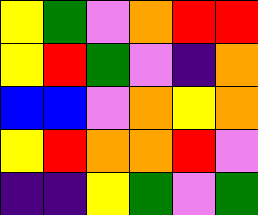[["yellow", "green", "violet", "orange", "red", "red"], ["yellow", "red", "green", "violet", "indigo", "orange"], ["blue", "blue", "violet", "orange", "yellow", "orange"], ["yellow", "red", "orange", "orange", "red", "violet"], ["indigo", "indigo", "yellow", "green", "violet", "green"]]